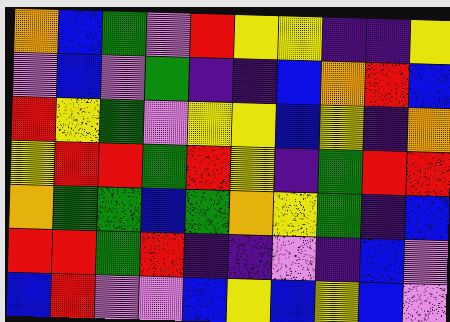[["orange", "blue", "green", "violet", "red", "yellow", "yellow", "indigo", "indigo", "yellow"], ["violet", "blue", "violet", "green", "indigo", "indigo", "blue", "orange", "red", "blue"], ["red", "yellow", "green", "violet", "yellow", "yellow", "blue", "yellow", "indigo", "orange"], ["yellow", "red", "red", "green", "red", "yellow", "indigo", "green", "red", "red"], ["orange", "green", "green", "blue", "green", "orange", "yellow", "green", "indigo", "blue"], ["red", "red", "green", "red", "indigo", "indigo", "violet", "indigo", "blue", "violet"], ["blue", "red", "violet", "violet", "blue", "yellow", "blue", "yellow", "blue", "violet"]]